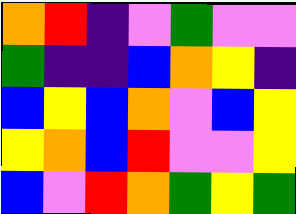[["orange", "red", "indigo", "violet", "green", "violet", "violet"], ["green", "indigo", "indigo", "blue", "orange", "yellow", "indigo"], ["blue", "yellow", "blue", "orange", "violet", "blue", "yellow"], ["yellow", "orange", "blue", "red", "violet", "violet", "yellow"], ["blue", "violet", "red", "orange", "green", "yellow", "green"]]